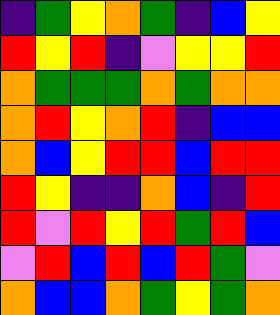[["indigo", "green", "yellow", "orange", "green", "indigo", "blue", "yellow"], ["red", "yellow", "red", "indigo", "violet", "yellow", "yellow", "red"], ["orange", "green", "green", "green", "orange", "green", "orange", "orange"], ["orange", "red", "yellow", "orange", "red", "indigo", "blue", "blue"], ["orange", "blue", "yellow", "red", "red", "blue", "red", "red"], ["red", "yellow", "indigo", "indigo", "orange", "blue", "indigo", "red"], ["red", "violet", "red", "yellow", "red", "green", "red", "blue"], ["violet", "red", "blue", "red", "blue", "red", "green", "violet"], ["orange", "blue", "blue", "orange", "green", "yellow", "green", "orange"]]